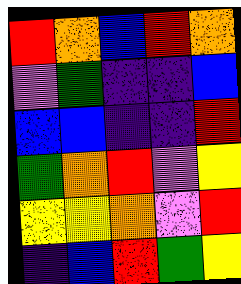[["red", "orange", "blue", "red", "orange"], ["violet", "green", "indigo", "indigo", "blue"], ["blue", "blue", "indigo", "indigo", "red"], ["green", "orange", "red", "violet", "yellow"], ["yellow", "yellow", "orange", "violet", "red"], ["indigo", "blue", "red", "green", "yellow"]]